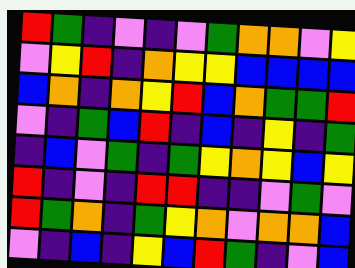[["red", "green", "indigo", "violet", "indigo", "violet", "green", "orange", "orange", "violet", "yellow"], ["violet", "yellow", "red", "indigo", "orange", "yellow", "yellow", "blue", "blue", "blue", "blue"], ["blue", "orange", "indigo", "orange", "yellow", "red", "blue", "orange", "green", "green", "red"], ["violet", "indigo", "green", "blue", "red", "indigo", "blue", "indigo", "yellow", "indigo", "green"], ["indigo", "blue", "violet", "green", "indigo", "green", "yellow", "orange", "yellow", "blue", "yellow"], ["red", "indigo", "violet", "indigo", "red", "red", "indigo", "indigo", "violet", "green", "violet"], ["red", "green", "orange", "indigo", "green", "yellow", "orange", "violet", "orange", "orange", "blue"], ["violet", "indigo", "blue", "indigo", "yellow", "blue", "red", "green", "indigo", "violet", "blue"]]